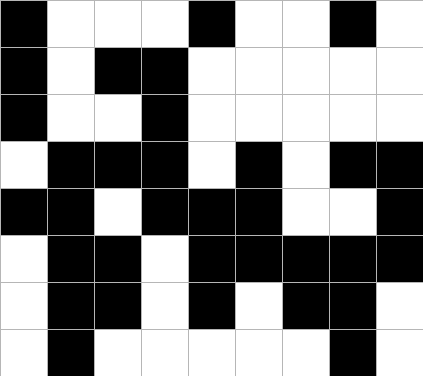[["black", "white", "white", "white", "black", "white", "white", "black", "white"], ["black", "white", "black", "black", "white", "white", "white", "white", "white"], ["black", "white", "white", "black", "white", "white", "white", "white", "white"], ["white", "black", "black", "black", "white", "black", "white", "black", "black"], ["black", "black", "white", "black", "black", "black", "white", "white", "black"], ["white", "black", "black", "white", "black", "black", "black", "black", "black"], ["white", "black", "black", "white", "black", "white", "black", "black", "white"], ["white", "black", "white", "white", "white", "white", "white", "black", "white"]]